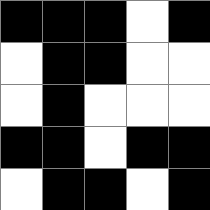[["black", "black", "black", "white", "black"], ["white", "black", "black", "white", "white"], ["white", "black", "white", "white", "white"], ["black", "black", "white", "black", "black"], ["white", "black", "black", "white", "black"]]